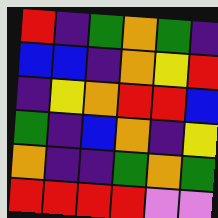[["red", "indigo", "green", "orange", "green", "indigo"], ["blue", "blue", "indigo", "orange", "yellow", "red"], ["indigo", "yellow", "orange", "red", "red", "blue"], ["green", "indigo", "blue", "orange", "indigo", "yellow"], ["orange", "indigo", "indigo", "green", "orange", "green"], ["red", "red", "red", "red", "violet", "violet"]]